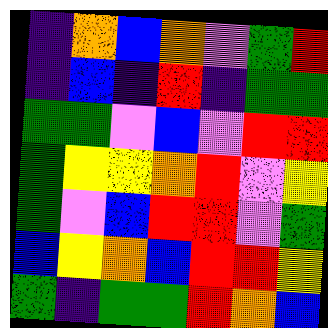[["indigo", "orange", "blue", "orange", "violet", "green", "red"], ["indigo", "blue", "indigo", "red", "indigo", "green", "green"], ["green", "green", "violet", "blue", "violet", "red", "red"], ["green", "yellow", "yellow", "orange", "red", "violet", "yellow"], ["green", "violet", "blue", "red", "red", "violet", "green"], ["blue", "yellow", "orange", "blue", "red", "red", "yellow"], ["green", "indigo", "green", "green", "red", "orange", "blue"]]